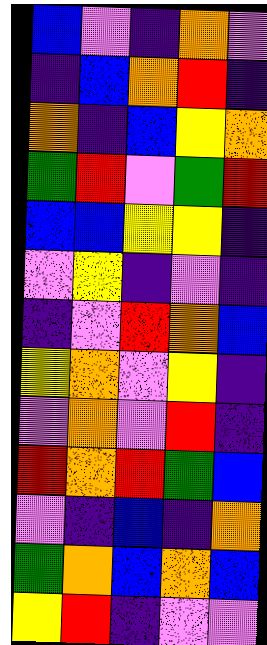[["blue", "violet", "indigo", "orange", "violet"], ["indigo", "blue", "orange", "red", "indigo"], ["orange", "indigo", "blue", "yellow", "orange"], ["green", "red", "violet", "green", "red"], ["blue", "blue", "yellow", "yellow", "indigo"], ["violet", "yellow", "indigo", "violet", "indigo"], ["indigo", "violet", "red", "orange", "blue"], ["yellow", "orange", "violet", "yellow", "indigo"], ["violet", "orange", "violet", "red", "indigo"], ["red", "orange", "red", "green", "blue"], ["violet", "indigo", "blue", "indigo", "orange"], ["green", "orange", "blue", "orange", "blue"], ["yellow", "red", "indigo", "violet", "violet"]]